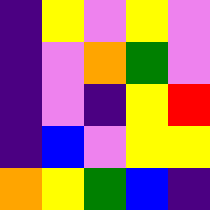[["indigo", "yellow", "violet", "yellow", "violet"], ["indigo", "violet", "orange", "green", "violet"], ["indigo", "violet", "indigo", "yellow", "red"], ["indigo", "blue", "violet", "yellow", "yellow"], ["orange", "yellow", "green", "blue", "indigo"]]